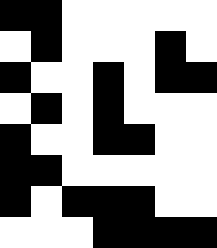[["black", "black", "white", "white", "white", "white", "white"], ["white", "black", "white", "white", "white", "black", "white"], ["black", "white", "white", "black", "white", "black", "black"], ["white", "black", "white", "black", "white", "white", "white"], ["black", "white", "white", "black", "black", "white", "white"], ["black", "black", "white", "white", "white", "white", "white"], ["black", "white", "black", "black", "black", "white", "white"], ["white", "white", "white", "black", "black", "black", "black"]]